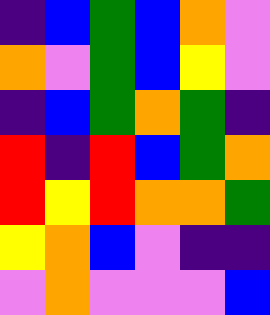[["indigo", "blue", "green", "blue", "orange", "violet"], ["orange", "violet", "green", "blue", "yellow", "violet"], ["indigo", "blue", "green", "orange", "green", "indigo"], ["red", "indigo", "red", "blue", "green", "orange"], ["red", "yellow", "red", "orange", "orange", "green"], ["yellow", "orange", "blue", "violet", "indigo", "indigo"], ["violet", "orange", "violet", "violet", "violet", "blue"]]